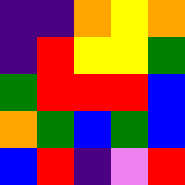[["indigo", "indigo", "orange", "yellow", "orange"], ["indigo", "red", "yellow", "yellow", "green"], ["green", "red", "red", "red", "blue"], ["orange", "green", "blue", "green", "blue"], ["blue", "red", "indigo", "violet", "red"]]